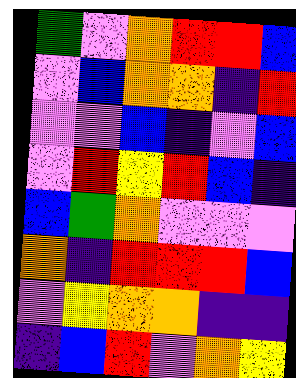[["green", "violet", "orange", "red", "red", "blue"], ["violet", "blue", "orange", "orange", "indigo", "red"], ["violet", "violet", "blue", "indigo", "violet", "blue"], ["violet", "red", "yellow", "red", "blue", "indigo"], ["blue", "green", "orange", "violet", "violet", "violet"], ["orange", "indigo", "red", "red", "red", "blue"], ["violet", "yellow", "orange", "orange", "indigo", "indigo"], ["indigo", "blue", "red", "violet", "orange", "yellow"]]